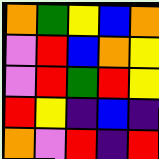[["orange", "green", "yellow", "blue", "orange"], ["violet", "red", "blue", "orange", "yellow"], ["violet", "red", "green", "red", "yellow"], ["red", "yellow", "indigo", "blue", "indigo"], ["orange", "violet", "red", "indigo", "red"]]